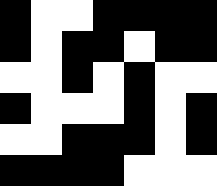[["black", "white", "white", "black", "black", "black", "black"], ["black", "white", "black", "black", "white", "black", "black"], ["white", "white", "black", "white", "black", "white", "white"], ["black", "white", "white", "white", "black", "white", "black"], ["white", "white", "black", "black", "black", "white", "black"], ["black", "black", "black", "black", "white", "white", "white"]]